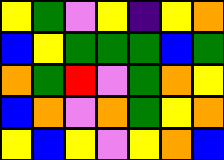[["yellow", "green", "violet", "yellow", "indigo", "yellow", "orange"], ["blue", "yellow", "green", "green", "green", "blue", "green"], ["orange", "green", "red", "violet", "green", "orange", "yellow"], ["blue", "orange", "violet", "orange", "green", "yellow", "orange"], ["yellow", "blue", "yellow", "violet", "yellow", "orange", "blue"]]